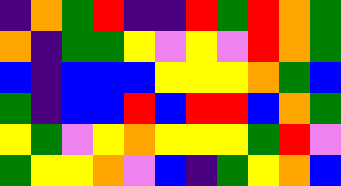[["indigo", "orange", "green", "red", "indigo", "indigo", "red", "green", "red", "orange", "green"], ["orange", "indigo", "green", "green", "yellow", "violet", "yellow", "violet", "red", "orange", "green"], ["blue", "indigo", "blue", "blue", "blue", "yellow", "yellow", "yellow", "orange", "green", "blue"], ["green", "indigo", "blue", "blue", "red", "blue", "red", "red", "blue", "orange", "green"], ["yellow", "green", "violet", "yellow", "orange", "yellow", "yellow", "yellow", "green", "red", "violet"], ["green", "yellow", "yellow", "orange", "violet", "blue", "indigo", "green", "yellow", "orange", "blue"]]